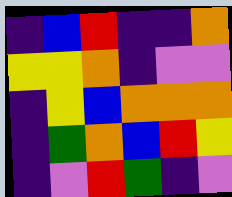[["indigo", "blue", "red", "indigo", "indigo", "orange"], ["yellow", "yellow", "orange", "indigo", "violet", "violet"], ["indigo", "yellow", "blue", "orange", "orange", "orange"], ["indigo", "green", "orange", "blue", "red", "yellow"], ["indigo", "violet", "red", "green", "indigo", "violet"]]